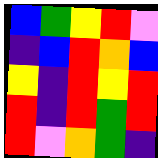[["blue", "green", "yellow", "red", "violet"], ["indigo", "blue", "red", "orange", "blue"], ["yellow", "indigo", "red", "yellow", "red"], ["red", "indigo", "red", "green", "red"], ["red", "violet", "orange", "green", "indigo"]]